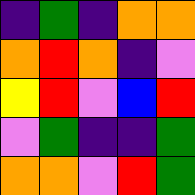[["indigo", "green", "indigo", "orange", "orange"], ["orange", "red", "orange", "indigo", "violet"], ["yellow", "red", "violet", "blue", "red"], ["violet", "green", "indigo", "indigo", "green"], ["orange", "orange", "violet", "red", "green"]]